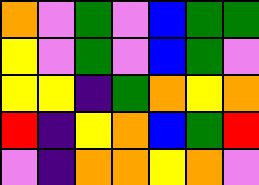[["orange", "violet", "green", "violet", "blue", "green", "green"], ["yellow", "violet", "green", "violet", "blue", "green", "violet"], ["yellow", "yellow", "indigo", "green", "orange", "yellow", "orange"], ["red", "indigo", "yellow", "orange", "blue", "green", "red"], ["violet", "indigo", "orange", "orange", "yellow", "orange", "violet"]]